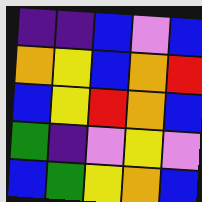[["indigo", "indigo", "blue", "violet", "blue"], ["orange", "yellow", "blue", "orange", "red"], ["blue", "yellow", "red", "orange", "blue"], ["green", "indigo", "violet", "yellow", "violet"], ["blue", "green", "yellow", "orange", "blue"]]